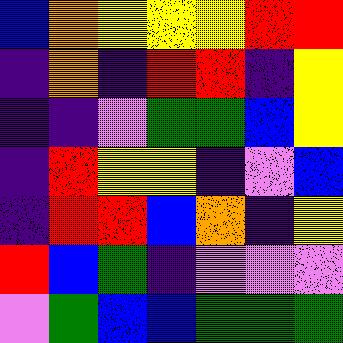[["blue", "orange", "yellow", "yellow", "yellow", "red", "red"], ["indigo", "orange", "indigo", "red", "red", "indigo", "yellow"], ["indigo", "indigo", "violet", "green", "green", "blue", "yellow"], ["indigo", "red", "yellow", "yellow", "indigo", "violet", "blue"], ["indigo", "red", "red", "blue", "orange", "indigo", "yellow"], ["red", "blue", "green", "indigo", "violet", "violet", "violet"], ["violet", "green", "blue", "blue", "green", "green", "green"]]